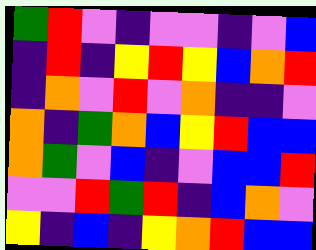[["green", "red", "violet", "indigo", "violet", "violet", "indigo", "violet", "blue"], ["indigo", "red", "indigo", "yellow", "red", "yellow", "blue", "orange", "red"], ["indigo", "orange", "violet", "red", "violet", "orange", "indigo", "indigo", "violet"], ["orange", "indigo", "green", "orange", "blue", "yellow", "red", "blue", "blue"], ["orange", "green", "violet", "blue", "indigo", "violet", "blue", "blue", "red"], ["violet", "violet", "red", "green", "red", "indigo", "blue", "orange", "violet"], ["yellow", "indigo", "blue", "indigo", "yellow", "orange", "red", "blue", "blue"]]